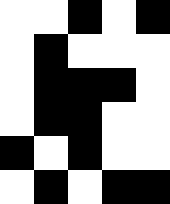[["white", "white", "black", "white", "black"], ["white", "black", "white", "white", "white"], ["white", "black", "black", "black", "white"], ["white", "black", "black", "white", "white"], ["black", "white", "black", "white", "white"], ["white", "black", "white", "black", "black"]]